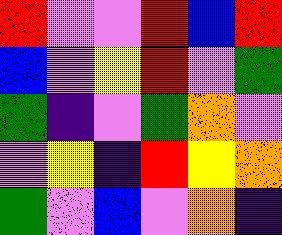[["red", "violet", "violet", "red", "blue", "red"], ["blue", "violet", "yellow", "red", "violet", "green"], ["green", "indigo", "violet", "green", "orange", "violet"], ["violet", "yellow", "indigo", "red", "yellow", "orange"], ["green", "violet", "blue", "violet", "orange", "indigo"]]